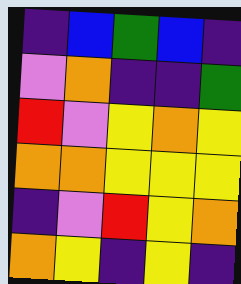[["indigo", "blue", "green", "blue", "indigo"], ["violet", "orange", "indigo", "indigo", "green"], ["red", "violet", "yellow", "orange", "yellow"], ["orange", "orange", "yellow", "yellow", "yellow"], ["indigo", "violet", "red", "yellow", "orange"], ["orange", "yellow", "indigo", "yellow", "indigo"]]